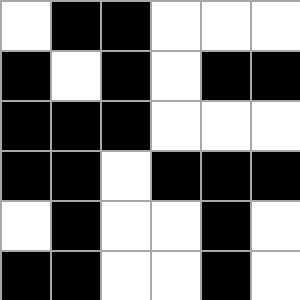[["white", "black", "black", "white", "white", "white"], ["black", "white", "black", "white", "black", "black"], ["black", "black", "black", "white", "white", "white"], ["black", "black", "white", "black", "black", "black"], ["white", "black", "white", "white", "black", "white"], ["black", "black", "white", "white", "black", "white"]]